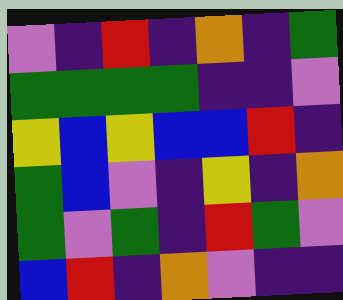[["violet", "indigo", "red", "indigo", "orange", "indigo", "green"], ["green", "green", "green", "green", "indigo", "indigo", "violet"], ["yellow", "blue", "yellow", "blue", "blue", "red", "indigo"], ["green", "blue", "violet", "indigo", "yellow", "indigo", "orange"], ["green", "violet", "green", "indigo", "red", "green", "violet"], ["blue", "red", "indigo", "orange", "violet", "indigo", "indigo"]]